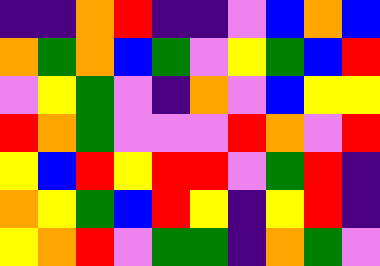[["indigo", "indigo", "orange", "red", "indigo", "indigo", "violet", "blue", "orange", "blue"], ["orange", "green", "orange", "blue", "green", "violet", "yellow", "green", "blue", "red"], ["violet", "yellow", "green", "violet", "indigo", "orange", "violet", "blue", "yellow", "yellow"], ["red", "orange", "green", "violet", "violet", "violet", "red", "orange", "violet", "red"], ["yellow", "blue", "red", "yellow", "red", "red", "violet", "green", "red", "indigo"], ["orange", "yellow", "green", "blue", "red", "yellow", "indigo", "yellow", "red", "indigo"], ["yellow", "orange", "red", "violet", "green", "green", "indigo", "orange", "green", "violet"]]